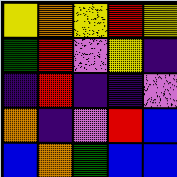[["yellow", "orange", "yellow", "red", "yellow"], ["green", "red", "violet", "yellow", "indigo"], ["indigo", "red", "indigo", "indigo", "violet"], ["orange", "indigo", "violet", "red", "blue"], ["blue", "orange", "green", "blue", "blue"]]